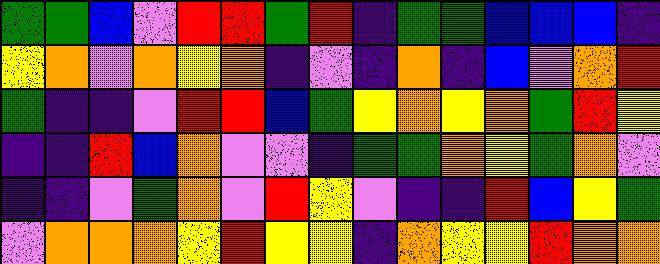[["green", "green", "blue", "violet", "red", "red", "green", "red", "indigo", "green", "green", "blue", "blue", "blue", "indigo"], ["yellow", "orange", "violet", "orange", "yellow", "orange", "indigo", "violet", "indigo", "orange", "indigo", "blue", "violet", "orange", "red"], ["green", "indigo", "indigo", "violet", "red", "red", "blue", "green", "yellow", "orange", "yellow", "orange", "green", "red", "yellow"], ["indigo", "indigo", "red", "blue", "orange", "violet", "violet", "indigo", "green", "green", "orange", "yellow", "green", "orange", "violet"], ["indigo", "indigo", "violet", "green", "orange", "violet", "red", "yellow", "violet", "indigo", "indigo", "red", "blue", "yellow", "green"], ["violet", "orange", "orange", "orange", "yellow", "red", "yellow", "yellow", "indigo", "orange", "yellow", "yellow", "red", "orange", "orange"]]